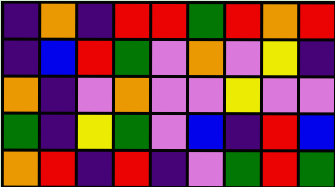[["indigo", "orange", "indigo", "red", "red", "green", "red", "orange", "red"], ["indigo", "blue", "red", "green", "violet", "orange", "violet", "yellow", "indigo"], ["orange", "indigo", "violet", "orange", "violet", "violet", "yellow", "violet", "violet"], ["green", "indigo", "yellow", "green", "violet", "blue", "indigo", "red", "blue"], ["orange", "red", "indigo", "red", "indigo", "violet", "green", "red", "green"]]